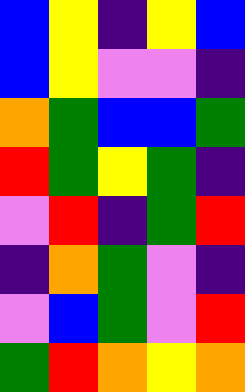[["blue", "yellow", "indigo", "yellow", "blue"], ["blue", "yellow", "violet", "violet", "indigo"], ["orange", "green", "blue", "blue", "green"], ["red", "green", "yellow", "green", "indigo"], ["violet", "red", "indigo", "green", "red"], ["indigo", "orange", "green", "violet", "indigo"], ["violet", "blue", "green", "violet", "red"], ["green", "red", "orange", "yellow", "orange"]]